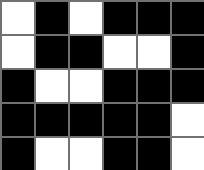[["white", "black", "white", "black", "black", "black"], ["white", "black", "black", "white", "white", "black"], ["black", "white", "white", "black", "black", "black"], ["black", "black", "black", "black", "black", "white"], ["black", "white", "white", "black", "black", "white"]]